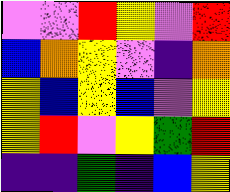[["violet", "violet", "red", "yellow", "violet", "red"], ["blue", "orange", "yellow", "violet", "indigo", "orange"], ["yellow", "blue", "yellow", "blue", "violet", "yellow"], ["yellow", "red", "violet", "yellow", "green", "red"], ["indigo", "indigo", "green", "indigo", "blue", "yellow"]]